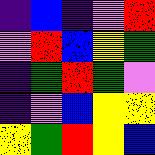[["indigo", "blue", "indigo", "violet", "red"], ["violet", "red", "blue", "yellow", "green"], ["indigo", "green", "red", "green", "violet"], ["indigo", "violet", "blue", "yellow", "yellow"], ["yellow", "green", "red", "yellow", "blue"]]